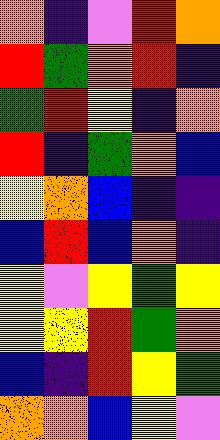[["orange", "indigo", "violet", "red", "orange"], ["red", "green", "orange", "red", "indigo"], ["green", "red", "yellow", "indigo", "orange"], ["red", "indigo", "green", "orange", "blue"], ["yellow", "orange", "blue", "indigo", "indigo"], ["blue", "red", "blue", "orange", "indigo"], ["yellow", "violet", "yellow", "green", "yellow"], ["yellow", "yellow", "red", "green", "orange"], ["blue", "indigo", "red", "yellow", "green"], ["orange", "orange", "blue", "yellow", "violet"]]